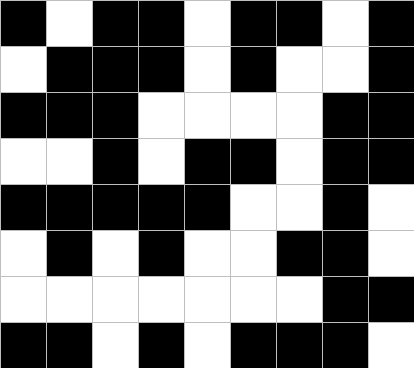[["black", "white", "black", "black", "white", "black", "black", "white", "black"], ["white", "black", "black", "black", "white", "black", "white", "white", "black"], ["black", "black", "black", "white", "white", "white", "white", "black", "black"], ["white", "white", "black", "white", "black", "black", "white", "black", "black"], ["black", "black", "black", "black", "black", "white", "white", "black", "white"], ["white", "black", "white", "black", "white", "white", "black", "black", "white"], ["white", "white", "white", "white", "white", "white", "white", "black", "black"], ["black", "black", "white", "black", "white", "black", "black", "black", "white"]]